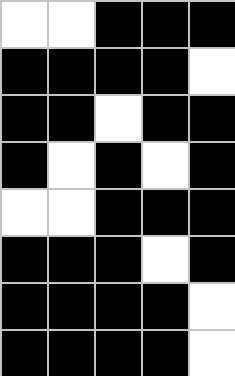[["white", "white", "black", "black", "black"], ["black", "black", "black", "black", "white"], ["black", "black", "white", "black", "black"], ["black", "white", "black", "white", "black"], ["white", "white", "black", "black", "black"], ["black", "black", "black", "white", "black"], ["black", "black", "black", "black", "white"], ["black", "black", "black", "black", "white"]]